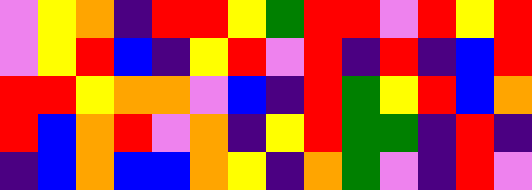[["violet", "yellow", "orange", "indigo", "red", "red", "yellow", "green", "red", "red", "violet", "red", "yellow", "red"], ["violet", "yellow", "red", "blue", "indigo", "yellow", "red", "violet", "red", "indigo", "red", "indigo", "blue", "red"], ["red", "red", "yellow", "orange", "orange", "violet", "blue", "indigo", "red", "green", "yellow", "red", "blue", "orange"], ["red", "blue", "orange", "red", "violet", "orange", "indigo", "yellow", "red", "green", "green", "indigo", "red", "indigo"], ["indigo", "blue", "orange", "blue", "blue", "orange", "yellow", "indigo", "orange", "green", "violet", "indigo", "red", "violet"]]